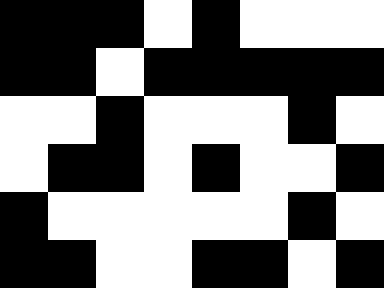[["black", "black", "black", "white", "black", "white", "white", "white"], ["black", "black", "white", "black", "black", "black", "black", "black"], ["white", "white", "black", "white", "white", "white", "black", "white"], ["white", "black", "black", "white", "black", "white", "white", "black"], ["black", "white", "white", "white", "white", "white", "black", "white"], ["black", "black", "white", "white", "black", "black", "white", "black"]]